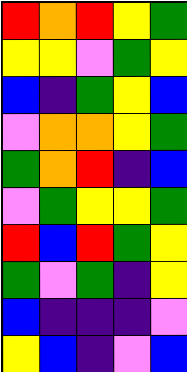[["red", "orange", "red", "yellow", "green"], ["yellow", "yellow", "violet", "green", "yellow"], ["blue", "indigo", "green", "yellow", "blue"], ["violet", "orange", "orange", "yellow", "green"], ["green", "orange", "red", "indigo", "blue"], ["violet", "green", "yellow", "yellow", "green"], ["red", "blue", "red", "green", "yellow"], ["green", "violet", "green", "indigo", "yellow"], ["blue", "indigo", "indigo", "indigo", "violet"], ["yellow", "blue", "indigo", "violet", "blue"]]